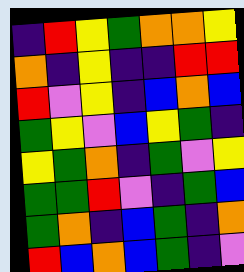[["indigo", "red", "yellow", "green", "orange", "orange", "yellow"], ["orange", "indigo", "yellow", "indigo", "indigo", "red", "red"], ["red", "violet", "yellow", "indigo", "blue", "orange", "blue"], ["green", "yellow", "violet", "blue", "yellow", "green", "indigo"], ["yellow", "green", "orange", "indigo", "green", "violet", "yellow"], ["green", "green", "red", "violet", "indigo", "green", "blue"], ["green", "orange", "indigo", "blue", "green", "indigo", "orange"], ["red", "blue", "orange", "blue", "green", "indigo", "violet"]]